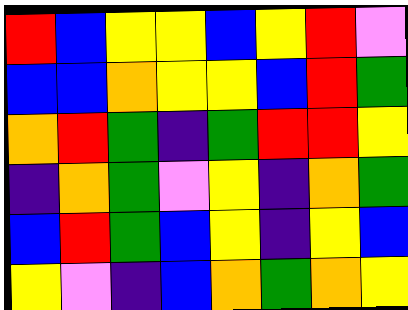[["red", "blue", "yellow", "yellow", "blue", "yellow", "red", "violet"], ["blue", "blue", "orange", "yellow", "yellow", "blue", "red", "green"], ["orange", "red", "green", "indigo", "green", "red", "red", "yellow"], ["indigo", "orange", "green", "violet", "yellow", "indigo", "orange", "green"], ["blue", "red", "green", "blue", "yellow", "indigo", "yellow", "blue"], ["yellow", "violet", "indigo", "blue", "orange", "green", "orange", "yellow"]]